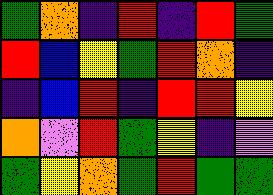[["green", "orange", "indigo", "red", "indigo", "red", "green"], ["red", "blue", "yellow", "green", "red", "orange", "indigo"], ["indigo", "blue", "red", "indigo", "red", "red", "yellow"], ["orange", "violet", "red", "green", "yellow", "indigo", "violet"], ["green", "yellow", "orange", "green", "red", "green", "green"]]